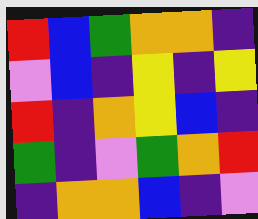[["red", "blue", "green", "orange", "orange", "indigo"], ["violet", "blue", "indigo", "yellow", "indigo", "yellow"], ["red", "indigo", "orange", "yellow", "blue", "indigo"], ["green", "indigo", "violet", "green", "orange", "red"], ["indigo", "orange", "orange", "blue", "indigo", "violet"]]